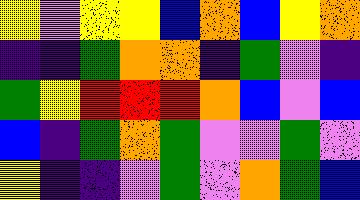[["yellow", "violet", "yellow", "yellow", "blue", "orange", "blue", "yellow", "orange"], ["indigo", "indigo", "green", "orange", "orange", "indigo", "green", "violet", "indigo"], ["green", "yellow", "red", "red", "red", "orange", "blue", "violet", "blue"], ["blue", "indigo", "green", "orange", "green", "violet", "violet", "green", "violet"], ["yellow", "indigo", "indigo", "violet", "green", "violet", "orange", "green", "blue"]]